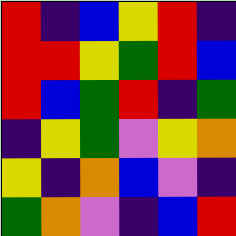[["red", "indigo", "blue", "yellow", "red", "indigo"], ["red", "red", "yellow", "green", "red", "blue"], ["red", "blue", "green", "red", "indigo", "green"], ["indigo", "yellow", "green", "violet", "yellow", "orange"], ["yellow", "indigo", "orange", "blue", "violet", "indigo"], ["green", "orange", "violet", "indigo", "blue", "red"]]